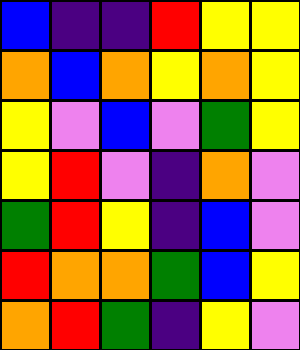[["blue", "indigo", "indigo", "red", "yellow", "yellow"], ["orange", "blue", "orange", "yellow", "orange", "yellow"], ["yellow", "violet", "blue", "violet", "green", "yellow"], ["yellow", "red", "violet", "indigo", "orange", "violet"], ["green", "red", "yellow", "indigo", "blue", "violet"], ["red", "orange", "orange", "green", "blue", "yellow"], ["orange", "red", "green", "indigo", "yellow", "violet"]]